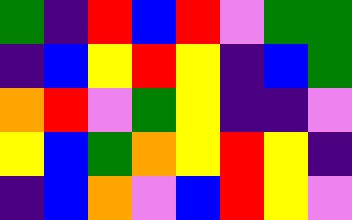[["green", "indigo", "red", "blue", "red", "violet", "green", "green"], ["indigo", "blue", "yellow", "red", "yellow", "indigo", "blue", "green"], ["orange", "red", "violet", "green", "yellow", "indigo", "indigo", "violet"], ["yellow", "blue", "green", "orange", "yellow", "red", "yellow", "indigo"], ["indigo", "blue", "orange", "violet", "blue", "red", "yellow", "violet"]]